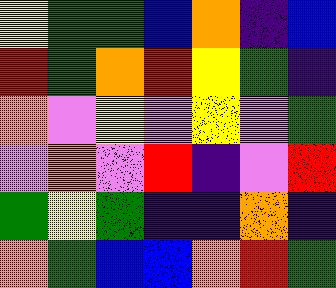[["yellow", "green", "green", "blue", "orange", "indigo", "blue"], ["red", "green", "orange", "red", "yellow", "green", "indigo"], ["orange", "violet", "yellow", "violet", "yellow", "violet", "green"], ["violet", "orange", "violet", "red", "indigo", "violet", "red"], ["green", "yellow", "green", "indigo", "indigo", "orange", "indigo"], ["orange", "green", "blue", "blue", "orange", "red", "green"]]